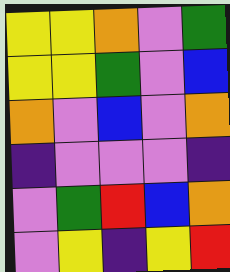[["yellow", "yellow", "orange", "violet", "green"], ["yellow", "yellow", "green", "violet", "blue"], ["orange", "violet", "blue", "violet", "orange"], ["indigo", "violet", "violet", "violet", "indigo"], ["violet", "green", "red", "blue", "orange"], ["violet", "yellow", "indigo", "yellow", "red"]]